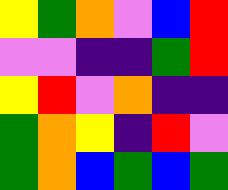[["yellow", "green", "orange", "violet", "blue", "red"], ["violet", "violet", "indigo", "indigo", "green", "red"], ["yellow", "red", "violet", "orange", "indigo", "indigo"], ["green", "orange", "yellow", "indigo", "red", "violet"], ["green", "orange", "blue", "green", "blue", "green"]]